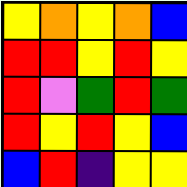[["yellow", "orange", "yellow", "orange", "blue"], ["red", "red", "yellow", "red", "yellow"], ["red", "violet", "green", "red", "green"], ["red", "yellow", "red", "yellow", "blue"], ["blue", "red", "indigo", "yellow", "yellow"]]